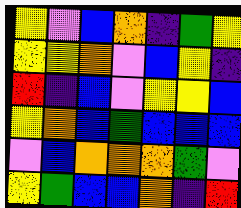[["yellow", "violet", "blue", "orange", "indigo", "green", "yellow"], ["yellow", "yellow", "orange", "violet", "blue", "yellow", "indigo"], ["red", "indigo", "blue", "violet", "yellow", "yellow", "blue"], ["yellow", "orange", "blue", "green", "blue", "blue", "blue"], ["violet", "blue", "orange", "orange", "orange", "green", "violet"], ["yellow", "green", "blue", "blue", "orange", "indigo", "red"]]